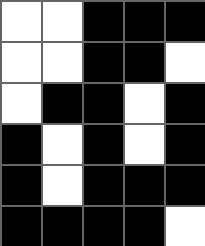[["white", "white", "black", "black", "black"], ["white", "white", "black", "black", "white"], ["white", "black", "black", "white", "black"], ["black", "white", "black", "white", "black"], ["black", "white", "black", "black", "black"], ["black", "black", "black", "black", "white"]]